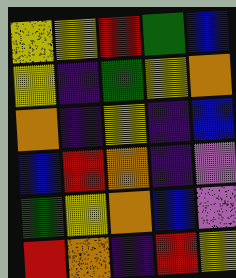[["yellow", "yellow", "red", "green", "blue"], ["yellow", "indigo", "green", "yellow", "orange"], ["orange", "indigo", "yellow", "indigo", "blue"], ["blue", "red", "orange", "indigo", "violet"], ["green", "yellow", "orange", "blue", "violet"], ["red", "orange", "indigo", "red", "yellow"]]